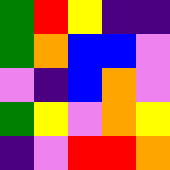[["green", "red", "yellow", "indigo", "indigo"], ["green", "orange", "blue", "blue", "violet"], ["violet", "indigo", "blue", "orange", "violet"], ["green", "yellow", "violet", "orange", "yellow"], ["indigo", "violet", "red", "red", "orange"]]